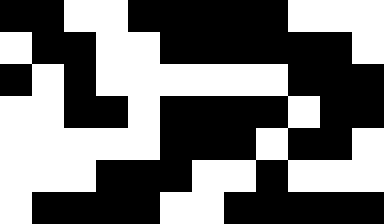[["black", "black", "white", "white", "black", "black", "black", "black", "black", "white", "white", "white"], ["white", "black", "black", "white", "white", "black", "black", "black", "black", "black", "black", "white"], ["black", "white", "black", "white", "white", "white", "white", "white", "white", "black", "black", "black"], ["white", "white", "black", "black", "white", "black", "black", "black", "black", "white", "black", "black"], ["white", "white", "white", "white", "white", "black", "black", "black", "white", "black", "black", "white"], ["white", "white", "white", "black", "black", "black", "white", "white", "black", "white", "white", "white"], ["white", "black", "black", "black", "black", "white", "white", "black", "black", "black", "black", "black"]]